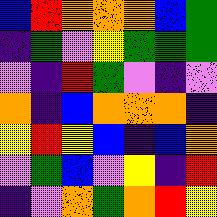[["blue", "red", "orange", "orange", "orange", "blue", "green"], ["indigo", "green", "violet", "yellow", "green", "green", "green"], ["violet", "indigo", "red", "green", "violet", "indigo", "violet"], ["orange", "indigo", "blue", "orange", "orange", "orange", "indigo"], ["yellow", "red", "yellow", "blue", "indigo", "blue", "orange"], ["violet", "green", "blue", "violet", "yellow", "indigo", "red"], ["indigo", "violet", "orange", "green", "orange", "red", "yellow"]]